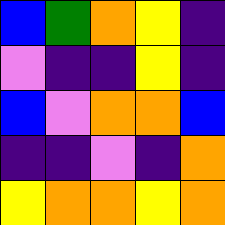[["blue", "green", "orange", "yellow", "indigo"], ["violet", "indigo", "indigo", "yellow", "indigo"], ["blue", "violet", "orange", "orange", "blue"], ["indigo", "indigo", "violet", "indigo", "orange"], ["yellow", "orange", "orange", "yellow", "orange"]]